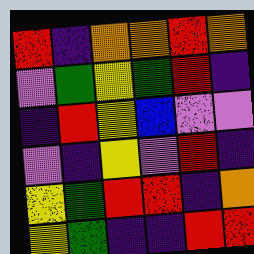[["red", "indigo", "orange", "orange", "red", "orange"], ["violet", "green", "yellow", "green", "red", "indigo"], ["indigo", "red", "yellow", "blue", "violet", "violet"], ["violet", "indigo", "yellow", "violet", "red", "indigo"], ["yellow", "green", "red", "red", "indigo", "orange"], ["yellow", "green", "indigo", "indigo", "red", "red"]]